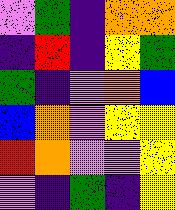[["violet", "green", "indigo", "orange", "orange"], ["indigo", "red", "indigo", "yellow", "green"], ["green", "indigo", "violet", "orange", "blue"], ["blue", "orange", "violet", "yellow", "yellow"], ["red", "orange", "violet", "violet", "yellow"], ["violet", "indigo", "green", "indigo", "yellow"]]